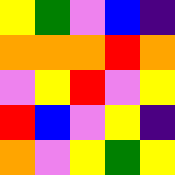[["yellow", "green", "violet", "blue", "indigo"], ["orange", "orange", "orange", "red", "orange"], ["violet", "yellow", "red", "violet", "yellow"], ["red", "blue", "violet", "yellow", "indigo"], ["orange", "violet", "yellow", "green", "yellow"]]